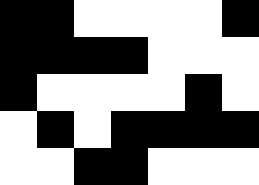[["black", "black", "white", "white", "white", "white", "black"], ["black", "black", "black", "black", "white", "white", "white"], ["black", "white", "white", "white", "white", "black", "white"], ["white", "black", "white", "black", "black", "black", "black"], ["white", "white", "black", "black", "white", "white", "white"]]